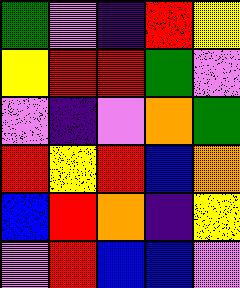[["green", "violet", "indigo", "red", "yellow"], ["yellow", "red", "red", "green", "violet"], ["violet", "indigo", "violet", "orange", "green"], ["red", "yellow", "red", "blue", "orange"], ["blue", "red", "orange", "indigo", "yellow"], ["violet", "red", "blue", "blue", "violet"]]